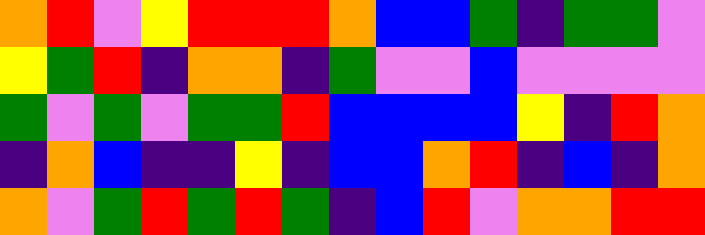[["orange", "red", "violet", "yellow", "red", "red", "red", "orange", "blue", "blue", "green", "indigo", "green", "green", "violet"], ["yellow", "green", "red", "indigo", "orange", "orange", "indigo", "green", "violet", "violet", "blue", "violet", "violet", "violet", "violet"], ["green", "violet", "green", "violet", "green", "green", "red", "blue", "blue", "blue", "blue", "yellow", "indigo", "red", "orange"], ["indigo", "orange", "blue", "indigo", "indigo", "yellow", "indigo", "blue", "blue", "orange", "red", "indigo", "blue", "indigo", "orange"], ["orange", "violet", "green", "red", "green", "red", "green", "indigo", "blue", "red", "violet", "orange", "orange", "red", "red"]]